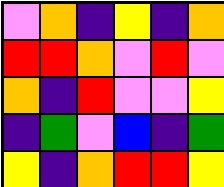[["violet", "orange", "indigo", "yellow", "indigo", "orange"], ["red", "red", "orange", "violet", "red", "violet"], ["orange", "indigo", "red", "violet", "violet", "yellow"], ["indigo", "green", "violet", "blue", "indigo", "green"], ["yellow", "indigo", "orange", "red", "red", "yellow"]]